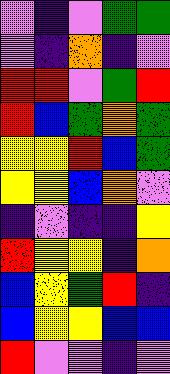[["violet", "indigo", "violet", "green", "green"], ["violet", "indigo", "orange", "indigo", "violet"], ["red", "red", "violet", "green", "red"], ["red", "blue", "green", "orange", "green"], ["yellow", "yellow", "red", "blue", "green"], ["yellow", "yellow", "blue", "orange", "violet"], ["indigo", "violet", "indigo", "indigo", "yellow"], ["red", "yellow", "yellow", "indigo", "orange"], ["blue", "yellow", "green", "red", "indigo"], ["blue", "yellow", "yellow", "blue", "blue"], ["red", "violet", "violet", "indigo", "violet"]]